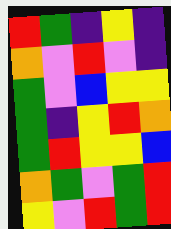[["red", "green", "indigo", "yellow", "indigo"], ["orange", "violet", "red", "violet", "indigo"], ["green", "violet", "blue", "yellow", "yellow"], ["green", "indigo", "yellow", "red", "orange"], ["green", "red", "yellow", "yellow", "blue"], ["orange", "green", "violet", "green", "red"], ["yellow", "violet", "red", "green", "red"]]